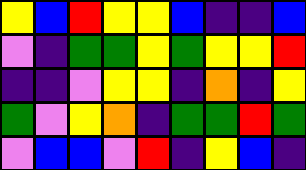[["yellow", "blue", "red", "yellow", "yellow", "blue", "indigo", "indigo", "blue"], ["violet", "indigo", "green", "green", "yellow", "green", "yellow", "yellow", "red"], ["indigo", "indigo", "violet", "yellow", "yellow", "indigo", "orange", "indigo", "yellow"], ["green", "violet", "yellow", "orange", "indigo", "green", "green", "red", "green"], ["violet", "blue", "blue", "violet", "red", "indigo", "yellow", "blue", "indigo"]]